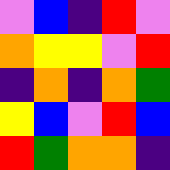[["violet", "blue", "indigo", "red", "violet"], ["orange", "yellow", "yellow", "violet", "red"], ["indigo", "orange", "indigo", "orange", "green"], ["yellow", "blue", "violet", "red", "blue"], ["red", "green", "orange", "orange", "indigo"]]